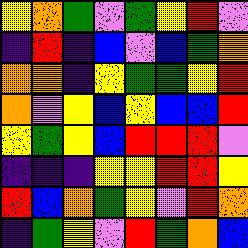[["yellow", "orange", "green", "violet", "green", "yellow", "red", "violet"], ["indigo", "red", "indigo", "blue", "violet", "blue", "green", "orange"], ["orange", "orange", "indigo", "yellow", "green", "green", "yellow", "red"], ["orange", "violet", "yellow", "blue", "yellow", "blue", "blue", "red"], ["yellow", "green", "yellow", "blue", "red", "red", "red", "violet"], ["indigo", "indigo", "indigo", "yellow", "yellow", "red", "red", "yellow"], ["red", "blue", "orange", "green", "yellow", "violet", "red", "orange"], ["indigo", "green", "yellow", "violet", "red", "green", "orange", "blue"]]